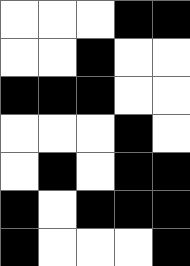[["white", "white", "white", "black", "black"], ["white", "white", "black", "white", "white"], ["black", "black", "black", "white", "white"], ["white", "white", "white", "black", "white"], ["white", "black", "white", "black", "black"], ["black", "white", "black", "black", "black"], ["black", "white", "white", "white", "black"]]